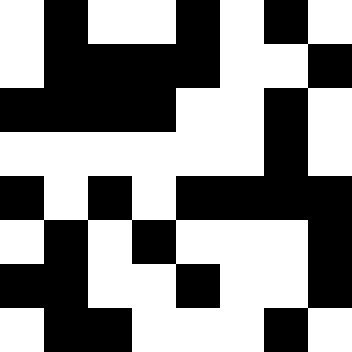[["white", "black", "white", "white", "black", "white", "black", "white"], ["white", "black", "black", "black", "black", "white", "white", "black"], ["black", "black", "black", "black", "white", "white", "black", "white"], ["white", "white", "white", "white", "white", "white", "black", "white"], ["black", "white", "black", "white", "black", "black", "black", "black"], ["white", "black", "white", "black", "white", "white", "white", "black"], ["black", "black", "white", "white", "black", "white", "white", "black"], ["white", "black", "black", "white", "white", "white", "black", "white"]]